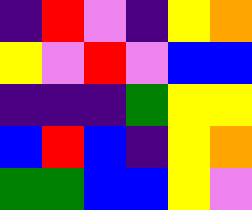[["indigo", "red", "violet", "indigo", "yellow", "orange"], ["yellow", "violet", "red", "violet", "blue", "blue"], ["indigo", "indigo", "indigo", "green", "yellow", "yellow"], ["blue", "red", "blue", "indigo", "yellow", "orange"], ["green", "green", "blue", "blue", "yellow", "violet"]]